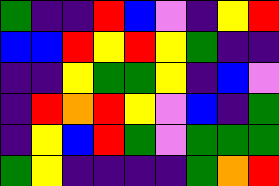[["green", "indigo", "indigo", "red", "blue", "violet", "indigo", "yellow", "red"], ["blue", "blue", "red", "yellow", "red", "yellow", "green", "indigo", "indigo"], ["indigo", "indigo", "yellow", "green", "green", "yellow", "indigo", "blue", "violet"], ["indigo", "red", "orange", "red", "yellow", "violet", "blue", "indigo", "green"], ["indigo", "yellow", "blue", "red", "green", "violet", "green", "green", "green"], ["green", "yellow", "indigo", "indigo", "indigo", "indigo", "green", "orange", "red"]]